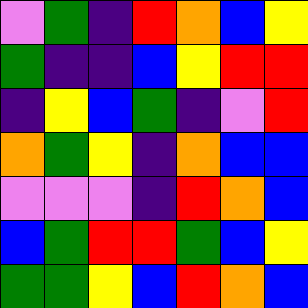[["violet", "green", "indigo", "red", "orange", "blue", "yellow"], ["green", "indigo", "indigo", "blue", "yellow", "red", "red"], ["indigo", "yellow", "blue", "green", "indigo", "violet", "red"], ["orange", "green", "yellow", "indigo", "orange", "blue", "blue"], ["violet", "violet", "violet", "indigo", "red", "orange", "blue"], ["blue", "green", "red", "red", "green", "blue", "yellow"], ["green", "green", "yellow", "blue", "red", "orange", "blue"]]